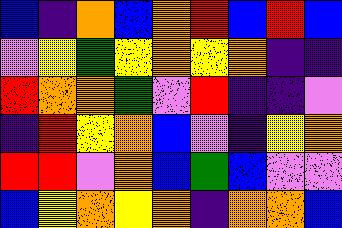[["blue", "indigo", "orange", "blue", "orange", "red", "blue", "red", "blue"], ["violet", "yellow", "green", "yellow", "orange", "yellow", "orange", "indigo", "indigo"], ["red", "orange", "orange", "green", "violet", "red", "indigo", "indigo", "violet"], ["indigo", "red", "yellow", "orange", "blue", "violet", "indigo", "yellow", "orange"], ["red", "red", "violet", "orange", "blue", "green", "blue", "violet", "violet"], ["blue", "yellow", "orange", "yellow", "orange", "indigo", "orange", "orange", "blue"]]